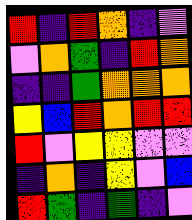[["red", "indigo", "red", "orange", "indigo", "violet"], ["violet", "orange", "green", "indigo", "red", "orange"], ["indigo", "indigo", "green", "orange", "orange", "orange"], ["yellow", "blue", "red", "orange", "red", "red"], ["red", "violet", "yellow", "yellow", "violet", "violet"], ["indigo", "orange", "indigo", "yellow", "violet", "blue"], ["red", "green", "indigo", "green", "indigo", "violet"]]